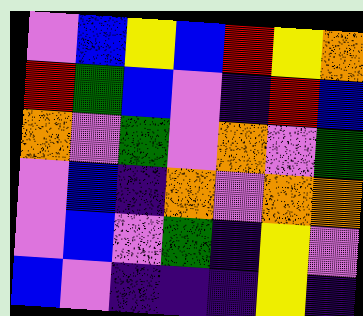[["violet", "blue", "yellow", "blue", "red", "yellow", "orange"], ["red", "green", "blue", "violet", "indigo", "red", "blue"], ["orange", "violet", "green", "violet", "orange", "violet", "green"], ["violet", "blue", "indigo", "orange", "violet", "orange", "orange"], ["violet", "blue", "violet", "green", "indigo", "yellow", "violet"], ["blue", "violet", "indigo", "indigo", "indigo", "yellow", "indigo"]]